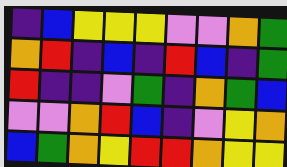[["indigo", "blue", "yellow", "yellow", "yellow", "violet", "violet", "orange", "green"], ["orange", "red", "indigo", "blue", "indigo", "red", "blue", "indigo", "green"], ["red", "indigo", "indigo", "violet", "green", "indigo", "orange", "green", "blue"], ["violet", "violet", "orange", "red", "blue", "indigo", "violet", "yellow", "orange"], ["blue", "green", "orange", "yellow", "red", "red", "orange", "yellow", "yellow"]]